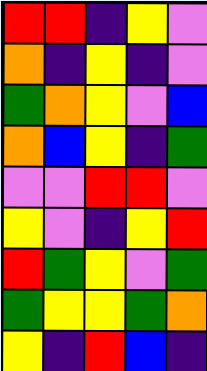[["red", "red", "indigo", "yellow", "violet"], ["orange", "indigo", "yellow", "indigo", "violet"], ["green", "orange", "yellow", "violet", "blue"], ["orange", "blue", "yellow", "indigo", "green"], ["violet", "violet", "red", "red", "violet"], ["yellow", "violet", "indigo", "yellow", "red"], ["red", "green", "yellow", "violet", "green"], ["green", "yellow", "yellow", "green", "orange"], ["yellow", "indigo", "red", "blue", "indigo"]]